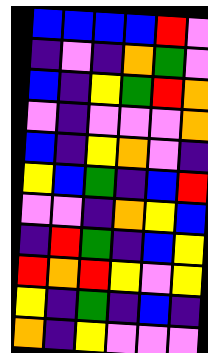[["blue", "blue", "blue", "blue", "red", "violet"], ["indigo", "violet", "indigo", "orange", "green", "violet"], ["blue", "indigo", "yellow", "green", "red", "orange"], ["violet", "indigo", "violet", "violet", "violet", "orange"], ["blue", "indigo", "yellow", "orange", "violet", "indigo"], ["yellow", "blue", "green", "indigo", "blue", "red"], ["violet", "violet", "indigo", "orange", "yellow", "blue"], ["indigo", "red", "green", "indigo", "blue", "yellow"], ["red", "orange", "red", "yellow", "violet", "yellow"], ["yellow", "indigo", "green", "indigo", "blue", "indigo"], ["orange", "indigo", "yellow", "violet", "violet", "violet"]]